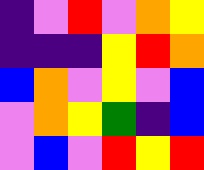[["indigo", "violet", "red", "violet", "orange", "yellow"], ["indigo", "indigo", "indigo", "yellow", "red", "orange"], ["blue", "orange", "violet", "yellow", "violet", "blue"], ["violet", "orange", "yellow", "green", "indigo", "blue"], ["violet", "blue", "violet", "red", "yellow", "red"]]